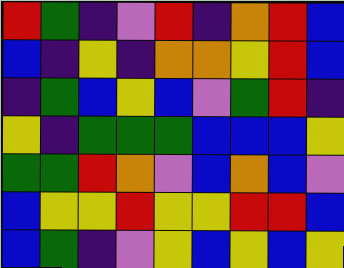[["red", "green", "indigo", "violet", "red", "indigo", "orange", "red", "blue"], ["blue", "indigo", "yellow", "indigo", "orange", "orange", "yellow", "red", "blue"], ["indigo", "green", "blue", "yellow", "blue", "violet", "green", "red", "indigo"], ["yellow", "indigo", "green", "green", "green", "blue", "blue", "blue", "yellow"], ["green", "green", "red", "orange", "violet", "blue", "orange", "blue", "violet"], ["blue", "yellow", "yellow", "red", "yellow", "yellow", "red", "red", "blue"], ["blue", "green", "indigo", "violet", "yellow", "blue", "yellow", "blue", "yellow"]]